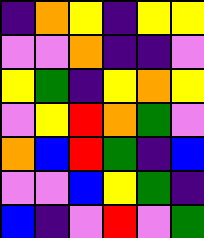[["indigo", "orange", "yellow", "indigo", "yellow", "yellow"], ["violet", "violet", "orange", "indigo", "indigo", "violet"], ["yellow", "green", "indigo", "yellow", "orange", "yellow"], ["violet", "yellow", "red", "orange", "green", "violet"], ["orange", "blue", "red", "green", "indigo", "blue"], ["violet", "violet", "blue", "yellow", "green", "indigo"], ["blue", "indigo", "violet", "red", "violet", "green"]]